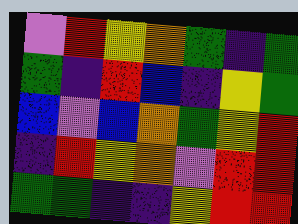[["violet", "red", "yellow", "orange", "green", "indigo", "green"], ["green", "indigo", "red", "blue", "indigo", "yellow", "green"], ["blue", "violet", "blue", "orange", "green", "yellow", "red"], ["indigo", "red", "yellow", "orange", "violet", "red", "red"], ["green", "green", "indigo", "indigo", "yellow", "red", "red"]]